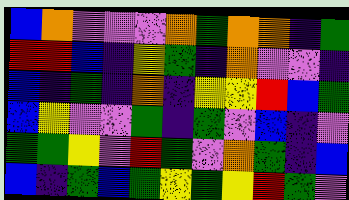[["blue", "orange", "violet", "violet", "violet", "orange", "green", "orange", "orange", "indigo", "green"], ["red", "red", "blue", "indigo", "yellow", "green", "indigo", "orange", "violet", "violet", "indigo"], ["blue", "indigo", "green", "indigo", "orange", "indigo", "yellow", "yellow", "red", "blue", "green"], ["blue", "yellow", "violet", "violet", "green", "indigo", "green", "violet", "blue", "indigo", "violet"], ["green", "green", "yellow", "violet", "red", "green", "violet", "orange", "green", "indigo", "blue"], ["blue", "indigo", "green", "blue", "green", "yellow", "green", "yellow", "red", "green", "violet"]]